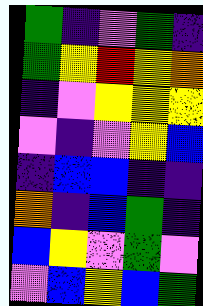[["green", "indigo", "violet", "green", "indigo"], ["green", "yellow", "red", "yellow", "orange"], ["indigo", "violet", "yellow", "yellow", "yellow"], ["violet", "indigo", "violet", "yellow", "blue"], ["indigo", "blue", "blue", "indigo", "indigo"], ["orange", "indigo", "blue", "green", "indigo"], ["blue", "yellow", "violet", "green", "violet"], ["violet", "blue", "yellow", "blue", "green"]]